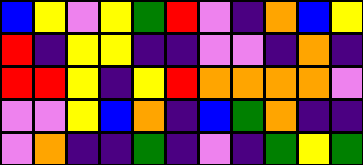[["blue", "yellow", "violet", "yellow", "green", "red", "violet", "indigo", "orange", "blue", "yellow"], ["red", "indigo", "yellow", "yellow", "indigo", "indigo", "violet", "violet", "indigo", "orange", "indigo"], ["red", "red", "yellow", "indigo", "yellow", "red", "orange", "orange", "orange", "orange", "violet"], ["violet", "violet", "yellow", "blue", "orange", "indigo", "blue", "green", "orange", "indigo", "indigo"], ["violet", "orange", "indigo", "indigo", "green", "indigo", "violet", "indigo", "green", "yellow", "green"]]